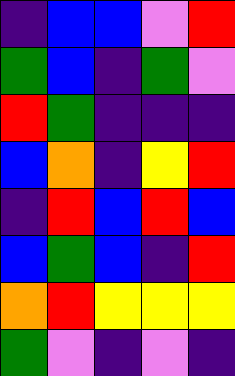[["indigo", "blue", "blue", "violet", "red"], ["green", "blue", "indigo", "green", "violet"], ["red", "green", "indigo", "indigo", "indigo"], ["blue", "orange", "indigo", "yellow", "red"], ["indigo", "red", "blue", "red", "blue"], ["blue", "green", "blue", "indigo", "red"], ["orange", "red", "yellow", "yellow", "yellow"], ["green", "violet", "indigo", "violet", "indigo"]]